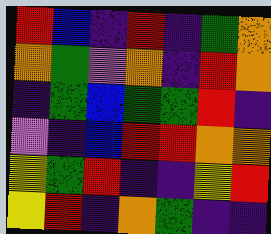[["red", "blue", "indigo", "red", "indigo", "green", "orange"], ["orange", "green", "violet", "orange", "indigo", "red", "orange"], ["indigo", "green", "blue", "green", "green", "red", "indigo"], ["violet", "indigo", "blue", "red", "red", "orange", "orange"], ["yellow", "green", "red", "indigo", "indigo", "yellow", "red"], ["yellow", "red", "indigo", "orange", "green", "indigo", "indigo"]]